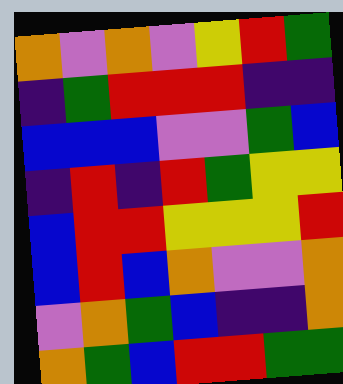[["orange", "violet", "orange", "violet", "yellow", "red", "green"], ["indigo", "green", "red", "red", "red", "indigo", "indigo"], ["blue", "blue", "blue", "violet", "violet", "green", "blue"], ["indigo", "red", "indigo", "red", "green", "yellow", "yellow"], ["blue", "red", "red", "yellow", "yellow", "yellow", "red"], ["blue", "red", "blue", "orange", "violet", "violet", "orange"], ["violet", "orange", "green", "blue", "indigo", "indigo", "orange"], ["orange", "green", "blue", "red", "red", "green", "green"]]